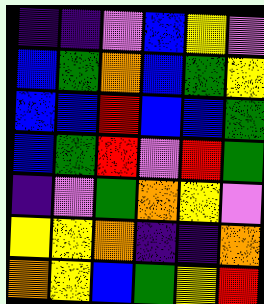[["indigo", "indigo", "violet", "blue", "yellow", "violet"], ["blue", "green", "orange", "blue", "green", "yellow"], ["blue", "blue", "red", "blue", "blue", "green"], ["blue", "green", "red", "violet", "red", "green"], ["indigo", "violet", "green", "orange", "yellow", "violet"], ["yellow", "yellow", "orange", "indigo", "indigo", "orange"], ["orange", "yellow", "blue", "green", "yellow", "red"]]